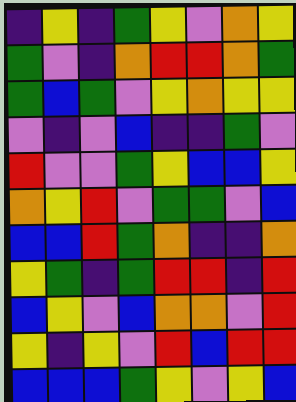[["indigo", "yellow", "indigo", "green", "yellow", "violet", "orange", "yellow"], ["green", "violet", "indigo", "orange", "red", "red", "orange", "green"], ["green", "blue", "green", "violet", "yellow", "orange", "yellow", "yellow"], ["violet", "indigo", "violet", "blue", "indigo", "indigo", "green", "violet"], ["red", "violet", "violet", "green", "yellow", "blue", "blue", "yellow"], ["orange", "yellow", "red", "violet", "green", "green", "violet", "blue"], ["blue", "blue", "red", "green", "orange", "indigo", "indigo", "orange"], ["yellow", "green", "indigo", "green", "red", "red", "indigo", "red"], ["blue", "yellow", "violet", "blue", "orange", "orange", "violet", "red"], ["yellow", "indigo", "yellow", "violet", "red", "blue", "red", "red"], ["blue", "blue", "blue", "green", "yellow", "violet", "yellow", "blue"]]